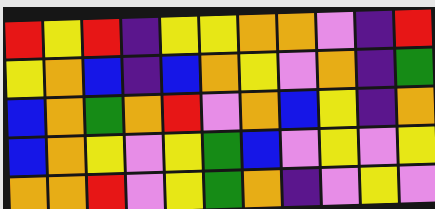[["red", "yellow", "red", "indigo", "yellow", "yellow", "orange", "orange", "violet", "indigo", "red"], ["yellow", "orange", "blue", "indigo", "blue", "orange", "yellow", "violet", "orange", "indigo", "green"], ["blue", "orange", "green", "orange", "red", "violet", "orange", "blue", "yellow", "indigo", "orange"], ["blue", "orange", "yellow", "violet", "yellow", "green", "blue", "violet", "yellow", "violet", "yellow"], ["orange", "orange", "red", "violet", "yellow", "green", "orange", "indigo", "violet", "yellow", "violet"]]